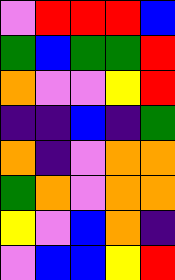[["violet", "red", "red", "red", "blue"], ["green", "blue", "green", "green", "red"], ["orange", "violet", "violet", "yellow", "red"], ["indigo", "indigo", "blue", "indigo", "green"], ["orange", "indigo", "violet", "orange", "orange"], ["green", "orange", "violet", "orange", "orange"], ["yellow", "violet", "blue", "orange", "indigo"], ["violet", "blue", "blue", "yellow", "red"]]